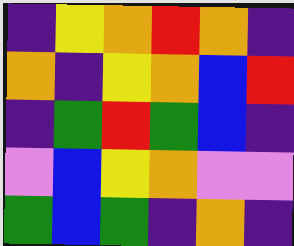[["indigo", "yellow", "orange", "red", "orange", "indigo"], ["orange", "indigo", "yellow", "orange", "blue", "red"], ["indigo", "green", "red", "green", "blue", "indigo"], ["violet", "blue", "yellow", "orange", "violet", "violet"], ["green", "blue", "green", "indigo", "orange", "indigo"]]